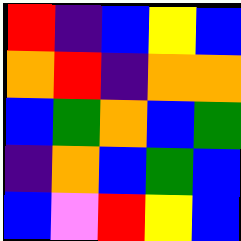[["red", "indigo", "blue", "yellow", "blue"], ["orange", "red", "indigo", "orange", "orange"], ["blue", "green", "orange", "blue", "green"], ["indigo", "orange", "blue", "green", "blue"], ["blue", "violet", "red", "yellow", "blue"]]